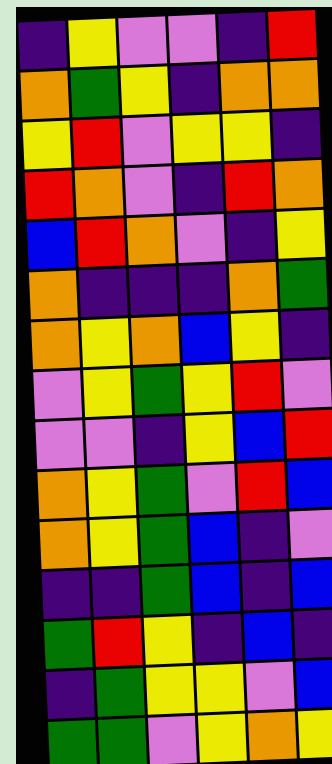[["indigo", "yellow", "violet", "violet", "indigo", "red"], ["orange", "green", "yellow", "indigo", "orange", "orange"], ["yellow", "red", "violet", "yellow", "yellow", "indigo"], ["red", "orange", "violet", "indigo", "red", "orange"], ["blue", "red", "orange", "violet", "indigo", "yellow"], ["orange", "indigo", "indigo", "indigo", "orange", "green"], ["orange", "yellow", "orange", "blue", "yellow", "indigo"], ["violet", "yellow", "green", "yellow", "red", "violet"], ["violet", "violet", "indigo", "yellow", "blue", "red"], ["orange", "yellow", "green", "violet", "red", "blue"], ["orange", "yellow", "green", "blue", "indigo", "violet"], ["indigo", "indigo", "green", "blue", "indigo", "blue"], ["green", "red", "yellow", "indigo", "blue", "indigo"], ["indigo", "green", "yellow", "yellow", "violet", "blue"], ["green", "green", "violet", "yellow", "orange", "yellow"]]